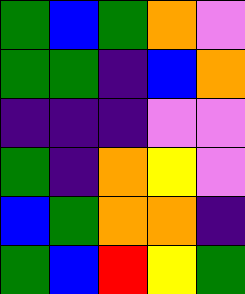[["green", "blue", "green", "orange", "violet"], ["green", "green", "indigo", "blue", "orange"], ["indigo", "indigo", "indigo", "violet", "violet"], ["green", "indigo", "orange", "yellow", "violet"], ["blue", "green", "orange", "orange", "indigo"], ["green", "blue", "red", "yellow", "green"]]